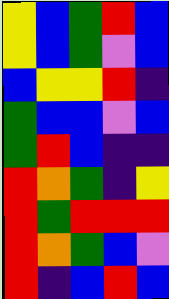[["yellow", "blue", "green", "red", "blue"], ["yellow", "blue", "green", "violet", "blue"], ["blue", "yellow", "yellow", "red", "indigo"], ["green", "blue", "blue", "violet", "blue"], ["green", "red", "blue", "indigo", "indigo"], ["red", "orange", "green", "indigo", "yellow"], ["red", "green", "red", "red", "red"], ["red", "orange", "green", "blue", "violet"], ["red", "indigo", "blue", "red", "blue"]]